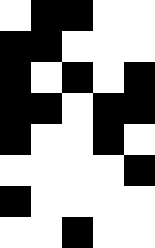[["white", "black", "black", "white", "white"], ["black", "black", "white", "white", "white"], ["black", "white", "black", "white", "black"], ["black", "black", "white", "black", "black"], ["black", "white", "white", "black", "white"], ["white", "white", "white", "white", "black"], ["black", "white", "white", "white", "white"], ["white", "white", "black", "white", "white"]]